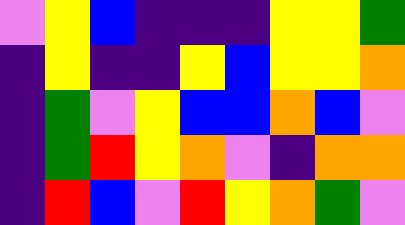[["violet", "yellow", "blue", "indigo", "indigo", "indigo", "yellow", "yellow", "green"], ["indigo", "yellow", "indigo", "indigo", "yellow", "blue", "yellow", "yellow", "orange"], ["indigo", "green", "violet", "yellow", "blue", "blue", "orange", "blue", "violet"], ["indigo", "green", "red", "yellow", "orange", "violet", "indigo", "orange", "orange"], ["indigo", "red", "blue", "violet", "red", "yellow", "orange", "green", "violet"]]